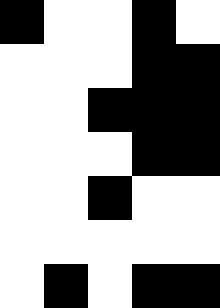[["black", "white", "white", "black", "white"], ["white", "white", "white", "black", "black"], ["white", "white", "black", "black", "black"], ["white", "white", "white", "black", "black"], ["white", "white", "black", "white", "white"], ["white", "white", "white", "white", "white"], ["white", "black", "white", "black", "black"]]